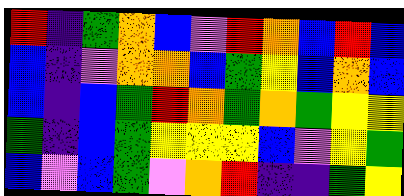[["red", "indigo", "green", "orange", "blue", "violet", "red", "orange", "blue", "red", "blue"], ["blue", "indigo", "violet", "orange", "orange", "blue", "green", "yellow", "blue", "orange", "blue"], ["blue", "indigo", "blue", "green", "red", "orange", "green", "orange", "green", "yellow", "yellow"], ["green", "indigo", "blue", "green", "yellow", "yellow", "yellow", "blue", "violet", "yellow", "green"], ["blue", "violet", "blue", "green", "violet", "orange", "red", "indigo", "indigo", "green", "yellow"]]